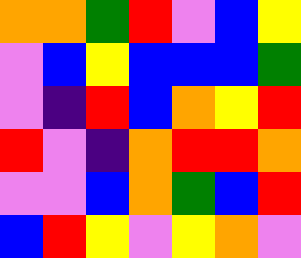[["orange", "orange", "green", "red", "violet", "blue", "yellow"], ["violet", "blue", "yellow", "blue", "blue", "blue", "green"], ["violet", "indigo", "red", "blue", "orange", "yellow", "red"], ["red", "violet", "indigo", "orange", "red", "red", "orange"], ["violet", "violet", "blue", "orange", "green", "blue", "red"], ["blue", "red", "yellow", "violet", "yellow", "orange", "violet"]]